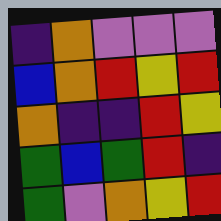[["indigo", "orange", "violet", "violet", "violet"], ["blue", "orange", "red", "yellow", "red"], ["orange", "indigo", "indigo", "red", "yellow"], ["green", "blue", "green", "red", "indigo"], ["green", "violet", "orange", "yellow", "red"]]